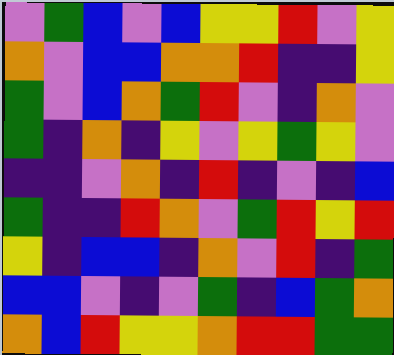[["violet", "green", "blue", "violet", "blue", "yellow", "yellow", "red", "violet", "yellow"], ["orange", "violet", "blue", "blue", "orange", "orange", "red", "indigo", "indigo", "yellow"], ["green", "violet", "blue", "orange", "green", "red", "violet", "indigo", "orange", "violet"], ["green", "indigo", "orange", "indigo", "yellow", "violet", "yellow", "green", "yellow", "violet"], ["indigo", "indigo", "violet", "orange", "indigo", "red", "indigo", "violet", "indigo", "blue"], ["green", "indigo", "indigo", "red", "orange", "violet", "green", "red", "yellow", "red"], ["yellow", "indigo", "blue", "blue", "indigo", "orange", "violet", "red", "indigo", "green"], ["blue", "blue", "violet", "indigo", "violet", "green", "indigo", "blue", "green", "orange"], ["orange", "blue", "red", "yellow", "yellow", "orange", "red", "red", "green", "green"]]